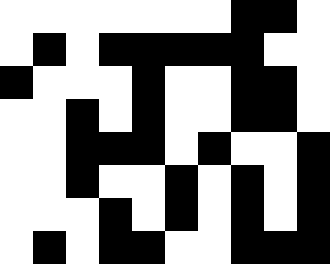[["white", "white", "white", "white", "white", "white", "white", "black", "black", "white"], ["white", "black", "white", "black", "black", "black", "black", "black", "white", "white"], ["black", "white", "white", "white", "black", "white", "white", "black", "black", "white"], ["white", "white", "black", "white", "black", "white", "white", "black", "black", "white"], ["white", "white", "black", "black", "black", "white", "black", "white", "white", "black"], ["white", "white", "black", "white", "white", "black", "white", "black", "white", "black"], ["white", "white", "white", "black", "white", "black", "white", "black", "white", "black"], ["white", "black", "white", "black", "black", "white", "white", "black", "black", "black"]]